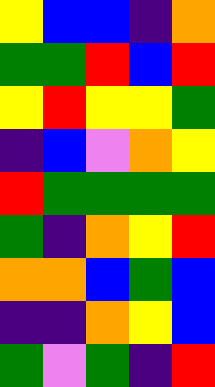[["yellow", "blue", "blue", "indigo", "orange"], ["green", "green", "red", "blue", "red"], ["yellow", "red", "yellow", "yellow", "green"], ["indigo", "blue", "violet", "orange", "yellow"], ["red", "green", "green", "green", "green"], ["green", "indigo", "orange", "yellow", "red"], ["orange", "orange", "blue", "green", "blue"], ["indigo", "indigo", "orange", "yellow", "blue"], ["green", "violet", "green", "indigo", "red"]]